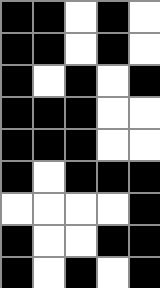[["black", "black", "white", "black", "white"], ["black", "black", "white", "black", "white"], ["black", "white", "black", "white", "black"], ["black", "black", "black", "white", "white"], ["black", "black", "black", "white", "white"], ["black", "white", "black", "black", "black"], ["white", "white", "white", "white", "black"], ["black", "white", "white", "black", "black"], ["black", "white", "black", "white", "black"]]